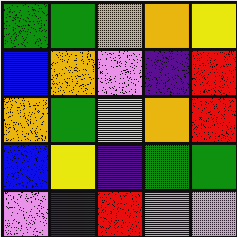[["green", "green", "orange", "orange", "yellow"], ["blue", "orange", "violet", "indigo", "red"], ["orange", "green", "yellow", "orange", "red"], ["blue", "yellow", "indigo", "green", "green"], ["violet", "indigo", "red", "violet", "violet"]]